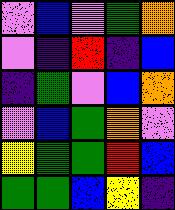[["violet", "blue", "violet", "green", "orange"], ["violet", "indigo", "red", "indigo", "blue"], ["indigo", "green", "violet", "blue", "orange"], ["violet", "blue", "green", "orange", "violet"], ["yellow", "green", "green", "red", "blue"], ["green", "green", "blue", "yellow", "indigo"]]